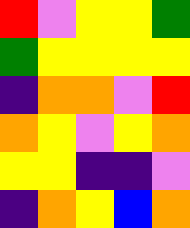[["red", "violet", "yellow", "yellow", "green"], ["green", "yellow", "yellow", "yellow", "yellow"], ["indigo", "orange", "orange", "violet", "red"], ["orange", "yellow", "violet", "yellow", "orange"], ["yellow", "yellow", "indigo", "indigo", "violet"], ["indigo", "orange", "yellow", "blue", "orange"]]